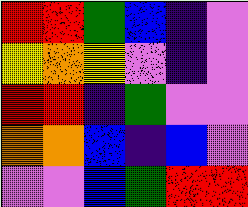[["red", "red", "green", "blue", "indigo", "violet"], ["yellow", "orange", "yellow", "violet", "indigo", "violet"], ["red", "red", "indigo", "green", "violet", "violet"], ["orange", "orange", "blue", "indigo", "blue", "violet"], ["violet", "violet", "blue", "green", "red", "red"]]